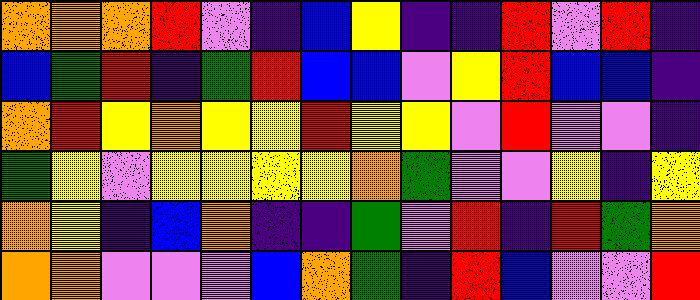[["orange", "orange", "orange", "red", "violet", "indigo", "blue", "yellow", "indigo", "indigo", "red", "violet", "red", "indigo"], ["blue", "green", "red", "indigo", "green", "red", "blue", "blue", "violet", "yellow", "red", "blue", "blue", "indigo"], ["orange", "red", "yellow", "orange", "yellow", "yellow", "red", "yellow", "yellow", "violet", "red", "violet", "violet", "indigo"], ["green", "yellow", "violet", "yellow", "yellow", "yellow", "yellow", "orange", "green", "violet", "violet", "yellow", "indigo", "yellow"], ["orange", "yellow", "indigo", "blue", "orange", "indigo", "indigo", "green", "violet", "red", "indigo", "red", "green", "orange"], ["orange", "orange", "violet", "violet", "violet", "blue", "orange", "green", "indigo", "red", "blue", "violet", "violet", "red"]]